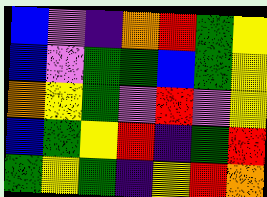[["blue", "violet", "indigo", "orange", "red", "green", "yellow"], ["blue", "violet", "green", "green", "blue", "green", "yellow"], ["orange", "yellow", "green", "violet", "red", "violet", "yellow"], ["blue", "green", "yellow", "red", "indigo", "green", "red"], ["green", "yellow", "green", "indigo", "yellow", "red", "orange"]]